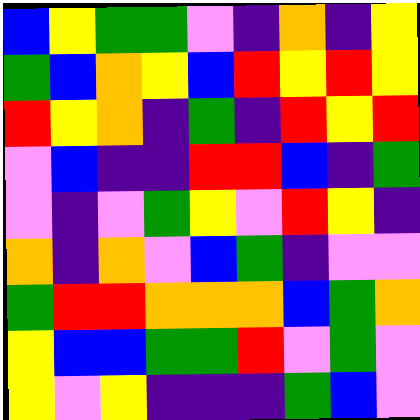[["blue", "yellow", "green", "green", "violet", "indigo", "orange", "indigo", "yellow"], ["green", "blue", "orange", "yellow", "blue", "red", "yellow", "red", "yellow"], ["red", "yellow", "orange", "indigo", "green", "indigo", "red", "yellow", "red"], ["violet", "blue", "indigo", "indigo", "red", "red", "blue", "indigo", "green"], ["violet", "indigo", "violet", "green", "yellow", "violet", "red", "yellow", "indigo"], ["orange", "indigo", "orange", "violet", "blue", "green", "indigo", "violet", "violet"], ["green", "red", "red", "orange", "orange", "orange", "blue", "green", "orange"], ["yellow", "blue", "blue", "green", "green", "red", "violet", "green", "violet"], ["yellow", "violet", "yellow", "indigo", "indigo", "indigo", "green", "blue", "violet"]]